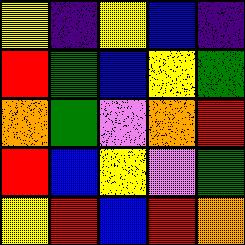[["yellow", "indigo", "yellow", "blue", "indigo"], ["red", "green", "blue", "yellow", "green"], ["orange", "green", "violet", "orange", "red"], ["red", "blue", "yellow", "violet", "green"], ["yellow", "red", "blue", "red", "orange"]]